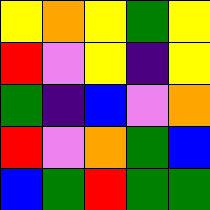[["yellow", "orange", "yellow", "green", "yellow"], ["red", "violet", "yellow", "indigo", "yellow"], ["green", "indigo", "blue", "violet", "orange"], ["red", "violet", "orange", "green", "blue"], ["blue", "green", "red", "green", "green"]]